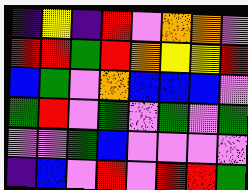[["indigo", "yellow", "indigo", "red", "violet", "orange", "orange", "violet"], ["red", "red", "green", "red", "orange", "yellow", "yellow", "red"], ["blue", "green", "violet", "orange", "blue", "blue", "blue", "violet"], ["green", "red", "violet", "green", "violet", "green", "violet", "green"], ["violet", "violet", "green", "blue", "violet", "violet", "violet", "violet"], ["indigo", "blue", "violet", "red", "violet", "red", "red", "green"]]